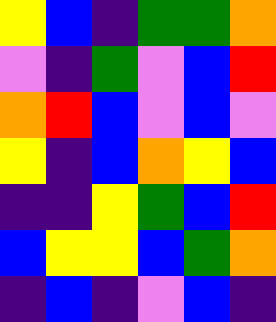[["yellow", "blue", "indigo", "green", "green", "orange"], ["violet", "indigo", "green", "violet", "blue", "red"], ["orange", "red", "blue", "violet", "blue", "violet"], ["yellow", "indigo", "blue", "orange", "yellow", "blue"], ["indigo", "indigo", "yellow", "green", "blue", "red"], ["blue", "yellow", "yellow", "blue", "green", "orange"], ["indigo", "blue", "indigo", "violet", "blue", "indigo"]]